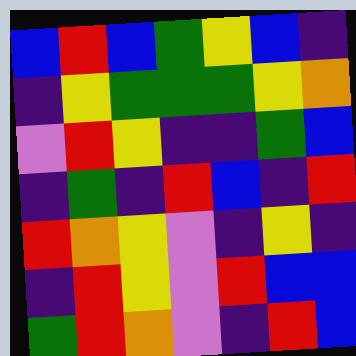[["blue", "red", "blue", "green", "yellow", "blue", "indigo"], ["indigo", "yellow", "green", "green", "green", "yellow", "orange"], ["violet", "red", "yellow", "indigo", "indigo", "green", "blue"], ["indigo", "green", "indigo", "red", "blue", "indigo", "red"], ["red", "orange", "yellow", "violet", "indigo", "yellow", "indigo"], ["indigo", "red", "yellow", "violet", "red", "blue", "blue"], ["green", "red", "orange", "violet", "indigo", "red", "blue"]]